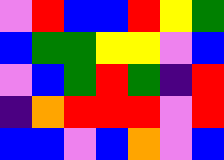[["violet", "red", "blue", "blue", "red", "yellow", "green"], ["blue", "green", "green", "yellow", "yellow", "violet", "blue"], ["violet", "blue", "green", "red", "green", "indigo", "red"], ["indigo", "orange", "red", "red", "red", "violet", "red"], ["blue", "blue", "violet", "blue", "orange", "violet", "blue"]]